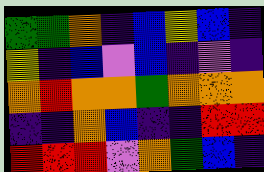[["green", "green", "orange", "indigo", "blue", "yellow", "blue", "indigo"], ["yellow", "indigo", "blue", "violet", "blue", "indigo", "violet", "indigo"], ["orange", "red", "orange", "orange", "green", "orange", "orange", "orange"], ["indigo", "indigo", "orange", "blue", "indigo", "indigo", "red", "red"], ["red", "red", "red", "violet", "orange", "green", "blue", "indigo"]]